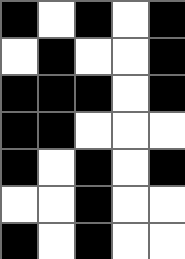[["black", "white", "black", "white", "black"], ["white", "black", "white", "white", "black"], ["black", "black", "black", "white", "black"], ["black", "black", "white", "white", "white"], ["black", "white", "black", "white", "black"], ["white", "white", "black", "white", "white"], ["black", "white", "black", "white", "white"]]